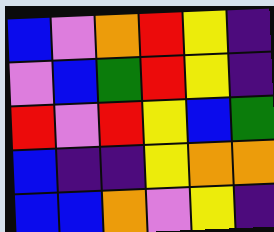[["blue", "violet", "orange", "red", "yellow", "indigo"], ["violet", "blue", "green", "red", "yellow", "indigo"], ["red", "violet", "red", "yellow", "blue", "green"], ["blue", "indigo", "indigo", "yellow", "orange", "orange"], ["blue", "blue", "orange", "violet", "yellow", "indigo"]]